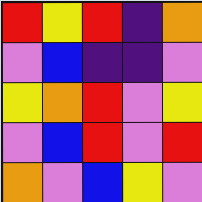[["red", "yellow", "red", "indigo", "orange"], ["violet", "blue", "indigo", "indigo", "violet"], ["yellow", "orange", "red", "violet", "yellow"], ["violet", "blue", "red", "violet", "red"], ["orange", "violet", "blue", "yellow", "violet"]]